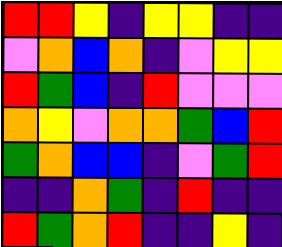[["red", "red", "yellow", "indigo", "yellow", "yellow", "indigo", "indigo"], ["violet", "orange", "blue", "orange", "indigo", "violet", "yellow", "yellow"], ["red", "green", "blue", "indigo", "red", "violet", "violet", "violet"], ["orange", "yellow", "violet", "orange", "orange", "green", "blue", "red"], ["green", "orange", "blue", "blue", "indigo", "violet", "green", "red"], ["indigo", "indigo", "orange", "green", "indigo", "red", "indigo", "indigo"], ["red", "green", "orange", "red", "indigo", "indigo", "yellow", "indigo"]]